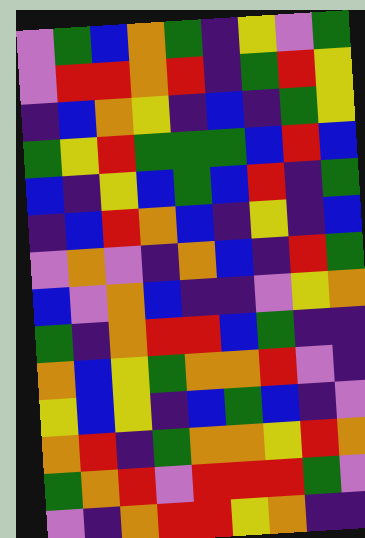[["violet", "green", "blue", "orange", "green", "indigo", "yellow", "violet", "green"], ["violet", "red", "red", "orange", "red", "indigo", "green", "red", "yellow"], ["indigo", "blue", "orange", "yellow", "indigo", "blue", "indigo", "green", "yellow"], ["green", "yellow", "red", "green", "green", "green", "blue", "red", "blue"], ["blue", "indigo", "yellow", "blue", "green", "blue", "red", "indigo", "green"], ["indigo", "blue", "red", "orange", "blue", "indigo", "yellow", "indigo", "blue"], ["violet", "orange", "violet", "indigo", "orange", "blue", "indigo", "red", "green"], ["blue", "violet", "orange", "blue", "indigo", "indigo", "violet", "yellow", "orange"], ["green", "indigo", "orange", "red", "red", "blue", "green", "indigo", "indigo"], ["orange", "blue", "yellow", "green", "orange", "orange", "red", "violet", "indigo"], ["yellow", "blue", "yellow", "indigo", "blue", "green", "blue", "indigo", "violet"], ["orange", "red", "indigo", "green", "orange", "orange", "yellow", "red", "orange"], ["green", "orange", "red", "violet", "red", "red", "red", "green", "violet"], ["violet", "indigo", "orange", "red", "red", "yellow", "orange", "indigo", "indigo"]]